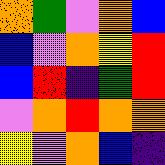[["orange", "green", "violet", "orange", "blue"], ["blue", "violet", "orange", "yellow", "red"], ["blue", "red", "indigo", "green", "red"], ["violet", "orange", "red", "orange", "orange"], ["yellow", "violet", "orange", "blue", "indigo"]]